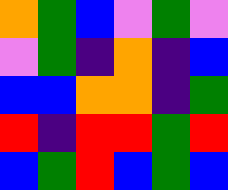[["orange", "green", "blue", "violet", "green", "violet"], ["violet", "green", "indigo", "orange", "indigo", "blue"], ["blue", "blue", "orange", "orange", "indigo", "green"], ["red", "indigo", "red", "red", "green", "red"], ["blue", "green", "red", "blue", "green", "blue"]]